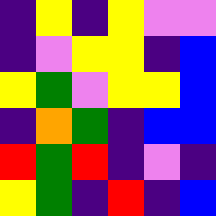[["indigo", "yellow", "indigo", "yellow", "violet", "violet"], ["indigo", "violet", "yellow", "yellow", "indigo", "blue"], ["yellow", "green", "violet", "yellow", "yellow", "blue"], ["indigo", "orange", "green", "indigo", "blue", "blue"], ["red", "green", "red", "indigo", "violet", "indigo"], ["yellow", "green", "indigo", "red", "indigo", "blue"]]